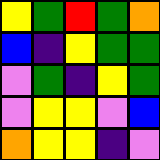[["yellow", "green", "red", "green", "orange"], ["blue", "indigo", "yellow", "green", "green"], ["violet", "green", "indigo", "yellow", "green"], ["violet", "yellow", "yellow", "violet", "blue"], ["orange", "yellow", "yellow", "indigo", "violet"]]